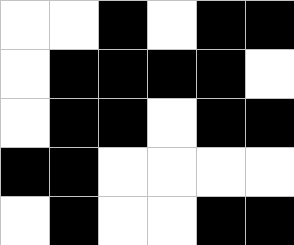[["white", "white", "black", "white", "black", "black"], ["white", "black", "black", "black", "black", "white"], ["white", "black", "black", "white", "black", "black"], ["black", "black", "white", "white", "white", "white"], ["white", "black", "white", "white", "black", "black"]]